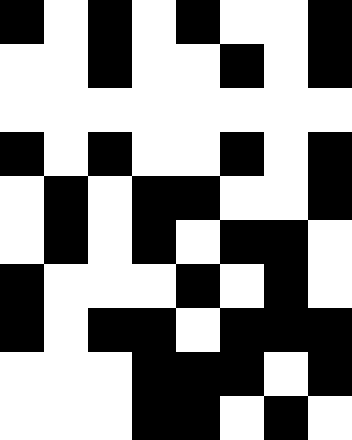[["black", "white", "black", "white", "black", "white", "white", "black"], ["white", "white", "black", "white", "white", "black", "white", "black"], ["white", "white", "white", "white", "white", "white", "white", "white"], ["black", "white", "black", "white", "white", "black", "white", "black"], ["white", "black", "white", "black", "black", "white", "white", "black"], ["white", "black", "white", "black", "white", "black", "black", "white"], ["black", "white", "white", "white", "black", "white", "black", "white"], ["black", "white", "black", "black", "white", "black", "black", "black"], ["white", "white", "white", "black", "black", "black", "white", "black"], ["white", "white", "white", "black", "black", "white", "black", "white"]]